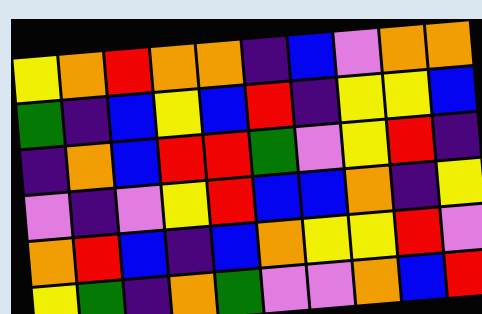[["yellow", "orange", "red", "orange", "orange", "indigo", "blue", "violet", "orange", "orange"], ["green", "indigo", "blue", "yellow", "blue", "red", "indigo", "yellow", "yellow", "blue"], ["indigo", "orange", "blue", "red", "red", "green", "violet", "yellow", "red", "indigo"], ["violet", "indigo", "violet", "yellow", "red", "blue", "blue", "orange", "indigo", "yellow"], ["orange", "red", "blue", "indigo", "blue", "orange", "yellow", "yellow", "red", "violet"], ["yellow", "green", "indigo", "orange", "green", "violet", "violet", "orange", "blue", "red"]]